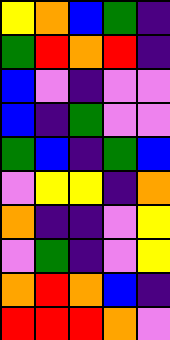[["yellow", "orange", "blue", "green", "indigo"], ["green", "red", "orange", "red", "indigo"], ["blue", "violet", "indigo", "violet", "violet"], ["blue", "indigo", "green", "violet", "violet"], ["green", "blue", "indigo", "green", "blue"], ["violet", "yellow", "yellow", "indigo", "orange"], ["orange", "indigo", "indigo", "violet", "yellow"], ["violet", "green", "indigo", "violet", "yellow"], ["orange", "red", "orange", "blue", "indigo"], ["red", "red", "red", "orange", "violet"]]